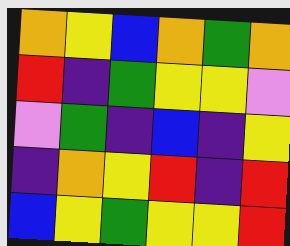[["orange", "yellow", "blue", "orange", "green", "orange"], ["red", "indigo", "green", "yellow", "yellow", "violet"], ["violet", "green", "indigo", "blue", "indigo", "yellow"], ["indigo", "orange", "yellow", "red", "indigo", "red"], ["blue", "yellow", "green", "yellow", "yellow", "red"]]